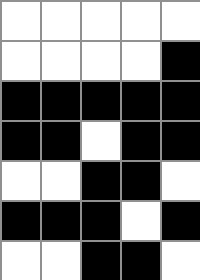[["white", "white", "white", "white", "white"], ["white", "white", "white", "white", "black"], ["black", "black", "black", "black", "black"], ["black", "black", "white", "black", "black"], ["white", "white", "black", "black", "white"], ["black", "black", "black", "white", "black"], ["white", "white", "black", "black", "white"]]